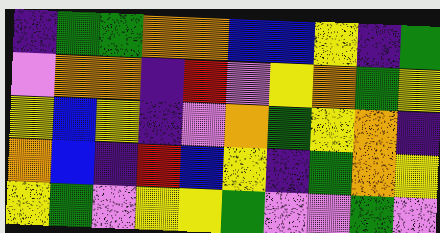[["indigo", "green", "green", "orange", "orange", "blue", "blue", "yellow", "indigo", "green"], ["violet", "orange", "orange", "indigo", "red", "violet", "yellow", "orange", "green", "yellow"], ["yellow", "blue", "yellow", "indigo", "violet", "orange", "green", "yellow", "orange", "indigo"], ["orange", "blue", "indigo", "red", "blue", "yellow", "indigo", "green", "orange", "yellow"], ["yellow", "green", "violet", "yellow", "yellow", "green", "violet", "violet", "green", "violet"]]